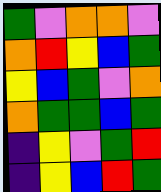[["green", "violet", "orange", "orange", "violet"], ["orange", "red", "yellow", "blue", "green"], ["yellow", "blue", "green", "violet", "orange"], ["orange", "green", "green", "blue", "green"], ["indigo", "yellow", "violet", "green", "red"], ["indigo", "yellow", "blue", "red", "green"]]